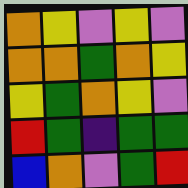[["orange", "yellow", "violet", "yellow", "violet"], ["orange", "orange", "green", "orange", "yellow"], ["yellow", "green", "orange", "yellow", "violet"], ["red", "green", "indigo", "green", "green"], ["blue", "orange", "violet", "green", "red"]]